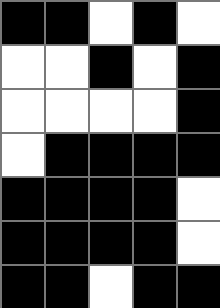[["black", "black", "white", "black", "white"], ["white", "white", "black", "white", "black"], ["white", "white", "white", "white", "black"], ["white", "black", "black", "black", "black"], ["black", "black", "black", "black", "white"], ["black", "black", "black", "black", "white"], ["black", "black", "white", "black", "black"]]